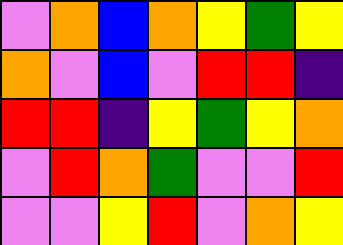[["violet", "orange", "blue", "orange", "yellow", "green", "yellow"], ["orange", "violet", "blue", "violet", "red", "red", "indigo"], ["red", "red", "indigo", "yellow", "green", "yellow", "orange"], ["violet", "red", "orange", "green", "violet", "violet", "red"], ["violet", "violet", "yellow", "red", "violet", "orange", "yellow"]]